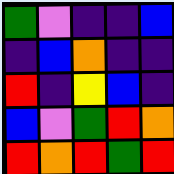[["green", "violet", "indigo", "indigo", "blue"], ["indigo", "blue", "orange", "indigo", "indigo"], ["red", "indigo", "yellow", "blue", "indigo"], ["blue", "violet", "green", "red", "orange"], ["red", "orange", "red", "green", "red"]]